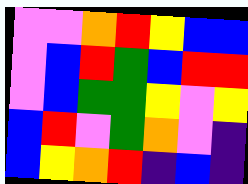[["violet", "violet", "orange", "red", "yellow", "blue", "blue"], ["violet", "blue", "red", "green", "blue", "red", "red"], ["violet", "blue", "green", "green", "yellow", "violet", "yellow"], ["blue", "red", "violet", "green", "orange", "violet", "indigo"], ["blue", "yellow", "orange", "red", "indigo", "blue", "indigo"]]